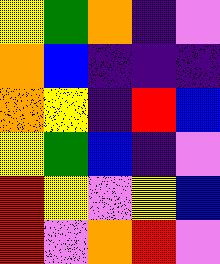[["yellow", "green", "orange", "indigo", "violet"], ["orange", "blue", "indigo", "indigo", "indigo"], ["orange", "yellow", "indigo", "red", "blue"], ["yellow", "green", "blue", "indigo", "violet"], ["red", "yellow", "violet", "yellow", "blue"], ["red", "violet", "orange", "red", "violet"]]